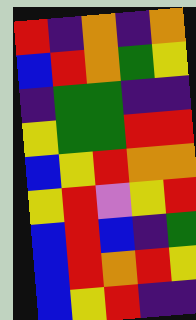[["red", "indigo", "orange", "indigo", "orange"], ["blue", "red", "orange", "green", "yellow"], ["indigo", "green", "green", "indigo", "indigo"], ["yellow", "green", "green", "red", "red"], ["blue", "yellow", "red", "orange", "orange"], ["yellow", "red", "violet", "yellow", "red"], ["blue", "red", "blue", "indigo", "green"], ["blue", "red", "orange", "red", "yellow"], ["blue", "yellow", "red", "indigo", "indigo"]]